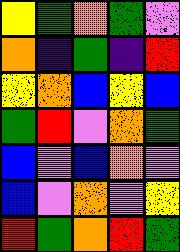[["yellow", "green", "orange", "green", "violet"], ["orange", "indigo", "green", "indigo", "red"], ["yellow", "orange", "blue", "yellow", "blue"], ["green", "red", "violet", "orange", "green"], ["blue", "violet", "blue", "orange", "violet"], ["blue", "violet", "orange", "violet", "yellow"], ["red", "green", "orange", "red", "green"]]